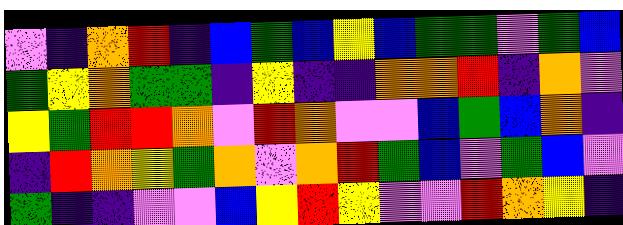[["violet", "indigo", "orange", "red", "indigo", "blue", "green", "blue", "yellow", "blue", "green", "green", "violet", "green", "blue"], ["green", "yellow", "orange", "green", "green", "indigo", "yellow", "indigo", "indigo", "orange", "orange", "red", "indigo", "orange", "violet"], ["yellow", "green", "red", "red", "orange", "violet", "red", "orange", "violet", "violet", "blue", "green", "blue", "orange", "indigo"], ["indigo", "red", "orange", "yellow", "green", "orange", "violet", "orange", "red", "green", "blue", "violet", "green", "blue", "violet"], ["green", "indigo", "indigo", "violet", "violet", "blue", "yellow", "red", "yellow", "violet", "violet", "red", "orange", "yellow", "indigo"]]